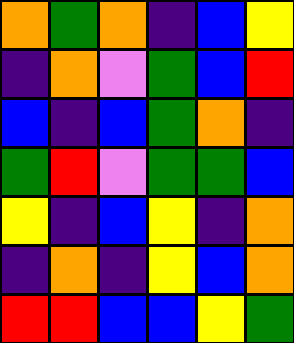[["orange", "green", "orange", "indigo", "blue", "yellow"], ["indigo", "orange", "violet", "green", "blue", "red"], ["blue", "indigo", "blue", "green", "orange", "indigo"], ["green", "red", "violet", "green", "green", "blue"], ["yellow", "indigo", "blue", "yellow", "indigo", "orange"], ["indigo", "orange", "indigo", "yellow", "blue", "orange"], ["red", "red", "blue", "blue", "yellow", "green"]]